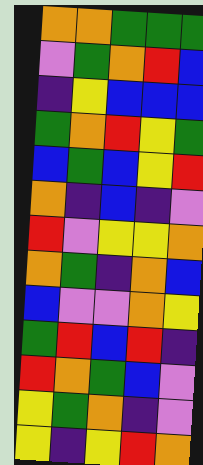[["orange", "orange", "green", "green", "green"], ["violet", "green", "orange", "red", "blue"], ["indigo", "yellow", "blue", "blue", "blue"], ["green", "orange", "red", "yellow", "green"], ["blue", "green", "blue", "yellow", "red"], ["orange", "indigo", "blue", "indigo", "violet"], ["red", "violet", "yellow", "yellow", "orange"], ["orange", "green", "indigo", "orange", "blue"], ["blue", "violet", "violet", "orange", "yellow"], ["green", "red", "blue", "red", "indigo"], ["red", "orange", "green", "blue", "violet"], ["yellow", "green", "orange", "indigo", "violet"], ["yellow", "indigo", "yellow", "red", "orange"]]